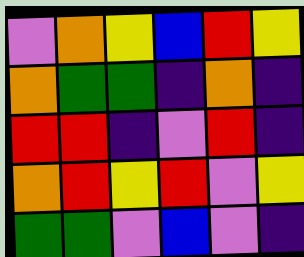[["violet", "orange", "yellow", "blue", "red", "yellow"], ["orange", "green", "green", "indigo", "orange", "indigo"], ["red", "red", "indigo", "violet", "red", "indigo"], ["orange", "red", "yellow", "red", "violet", "yellow"], ["green", "green", "violet", "blue", "violet", "indigo"]]